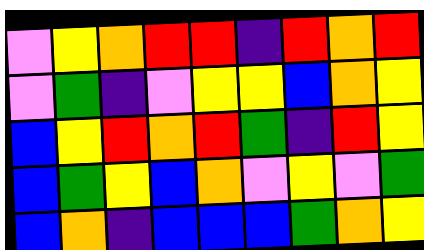[["violet", "yellow", "orange", "red", "red", "indigo", "red", "orange", "red"], ["violet", "green", "indigo", "violet", "yellow", "yellow", "blue", "orange", "yellow"], ["blue", "yellow", "red", "orange", "red", "green", "indigo", "red", "yellow"], ["blue", "green", "yellow", "blue", "orange", "violet", "yellow", "violet", "green"], ["blue", "orange", "indigo", "blue", "blue", "blue", "green", "orange", "yellow"]]